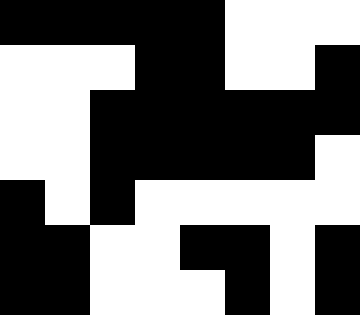[["black", "black", "black", "black", "black", "white", "white", "white"], ["white", "white", "white", "black", "black", "white", "white", "black"], ["white", "white", "black", "black", "black", "black", "black", "black"], ["white", "white", "black", "black", "black", "black", "black", "white"], ["black", "white", "black", "white", "white", "white", "white", "white"], ["black", "black", "white", "white", "black", "black", "white", "black"], ["black", "black", "white", "white", "white", "black", "white", "black"]]